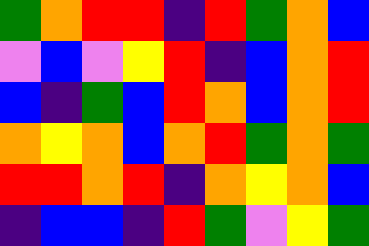[["green", "orange", "red", "red", "indigo", "red", "green", "orange", "blue"], ["violet", "blue", "violet", "yellow", "red", "indigo", "blue", "orange", "red"], ["blue", "indigo", "green", "blue", "red", "orange", "blue", "orange", "red"], ["orange", "yellow", "orange", "blue", "orange", "red", "green", "orange", "green"], ["red", "red", "orange", "red", "indigo", "orange", "yellow", "orange", "blue"], ["indigo", "blue", "blue", "indigo", "red", "green", "violet", "yellow", "green"]]